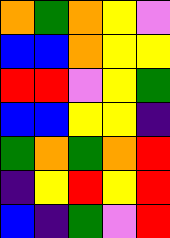[["orange", "green", "orange", "yellow", "violet"], ["blue", "blue", "orange", "yellow", "yellow"], ["red", "red", "violet", "yellow", "green"], ["blue", "blue", "yellow", "yellow", "indigo"], ["green", "orange", "green", "orange", "red"], ["indigo", "yellow", "red", "yellow", "red"], ["blue", "indigo", "green", "violet", "red"]]